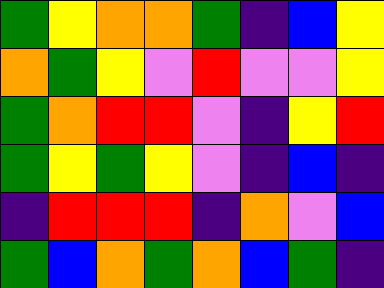[["green", "yellow", "orange", "orange", "green", "indigo", "blue", "yellow"], ["orange", "green", "yellow", "violet", "red", "violet", "violet", "yellow"], ["green", "orange", "red", "red", "violet", "indigo", "yellow", "red"], ["green", "yellow", "green", "yellow", "violet", "indigo", "blue", "indigo"], ["indigo", "red", "red", "red", "indigo", "orange", "violet", "blue"], ["green", "blue", "orange", "green", "orange", "blue", "green", "indigo"]]